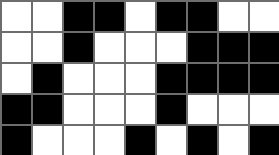[["white", "white", "black", "black", "white", "black", "black", "white", "white"], ["white", "white", "black", "white", "white", "white", "black", "black", "black"], ["white", "black", "white", "white", "white", "black", "black", "black", "black"], ["black", "black", "white", "white", "white", "black", "white", "white", "white"], ["black", "white", "white", "white", "black", "white", "black", "white", "black"]]